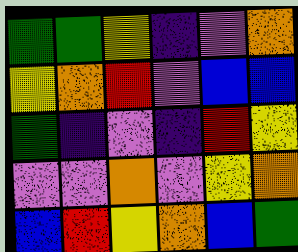[["green", "green", "yellow", "indigo", "violet", "orange"], ["yellow", "orange", "red", "violet", "blue", "blue"], ["green", "indigo", "violet", "indigo", "red", "yellow"], ["violet", "violet", "orange", "violet", "yellow", "orange"], ["blue", "red", "yellow", "orange", "blue", "green"]]